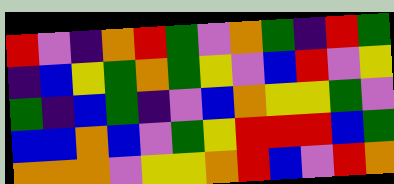[["red", "violet", "indigo", "orange", "red", "green", "violet", "orange", "green", "indigo", "red", "green"], ["indigo", "blue", "yellow", "green", "orange", "green", "yellow", "violet", "blue", "red", "violet", "yellow"], ["green", "indigo", "blue", "green", "indigo", "violet", "blue", "orange", "yellow", "yellow", "green", "violet"], ["blue", "blue", "orange", "blue", "violet", "green", "yellow", "red", "red", "red", "blue", "green"], ["orange", "orange", "orange", "violet", "yellow", "yellow", "orange", "red", "blue", "violet", "red", "orange"]]